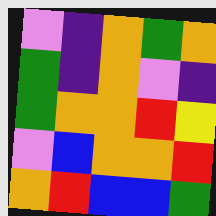[["violet", "indigo", "orange", "green", "orange"], ["green", "indigo", "orange", "violet", "indigo"], ["green", "orange", "orange", "red", "yellow"], ["violet", "blue", "orange", "orange", "red"], ["orange", "red", "blue", "blue", "green"]]